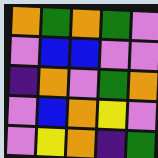[["orange", "green", "orange", "green", "violet"], ["violet", "blue", "blue", "violet", "violet"], ["indigo", "orange", "violet", "green", "orange"], ["violet", "blue", "orange", "yellow", "violet"], ["violet", "yellow", "orange", "indigo", "green"]]